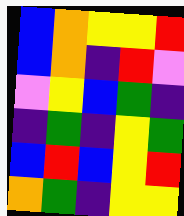[["blue", "orange", "yellow", "yellow", "red"], ["blue", "orange", "indigo", "red", "violet"], ["violet", "yellow", "blue", "green", "indigo"], ["indigo", "green", "indigo", "yellow", "green"], ["blue", "red", "blue", "yellow", "red"], ["orange", "green", "indigo", "yellow", "yellow"]]